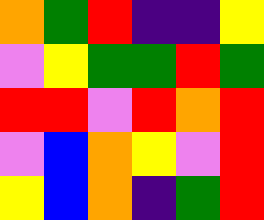[["orange", "green", "red", "indigo", "indigo", "yellow"], ["violet", "yellow", "green", "green", "red", "green"], ["red", "red", "violet", "red", "orange", "red"], ["violet", "blue", "orange", "yellow", "violet", "red"], ["yellow", "blue", "orange", "indigo", "green", "red"]]